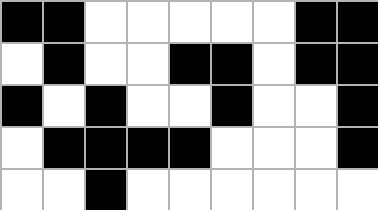[["black", "black", "white", "white", "white", "white", "white", "black", "black"], ["white", "black", "white", "white", "black", "black", "white", "black", "black"], ["black", "white", "black", "white", "white", "black", "white", "white", "black"], ["white", "black", "black", "black", "black", "white", "white", "white", "black"], ["white", "white", "black", "white", "white", "white", "white", "white", "white"]]